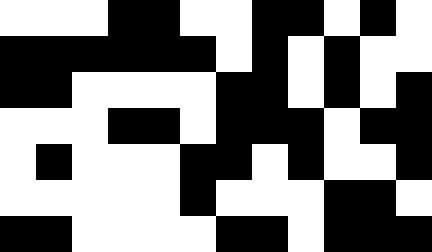[["white", "white", "white", "black", "black", "white", "white", "black", "black", "white", "black", "white"], ["black", "black", "black", "black", "black", "black", "white", "black", "white", "black", "white", "white"], ["black", "black", "white", "white", "white", "white", "black", "black", "white", "black", "white", "black"], ["white", "white", "white", "black", "black", "white", "black", "black", "black", "white", "black", "black"], ["white", "black", "white", "white", "white", "black", "black", "white", "black", "white", "white", "black"], ["white", "white", "white", "white", "white", "black", "white", "white", "white", "black", "black", "white"], ["black", "black", "white", "white", "white", "white", "black", "black", "white", "black", "black", "black"]]